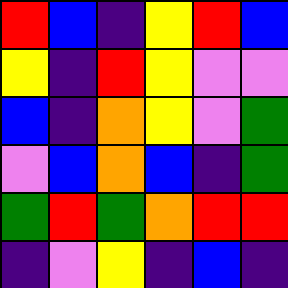[["red", "blue", "indigo", "yellow", "red", "blue"], ["yellow", "indigo", "red", "yellow", "violet", "violet"], ["blue", "indigo", "orange", "yellow", "violet", "green"], ["violet", "blue", "orange", "blue", "indigo", "green"], ["green", "red", "green", "orange", "red", "red"], ["indigo", "violet", "yellow", "indigo", "blue", "indigo"]]